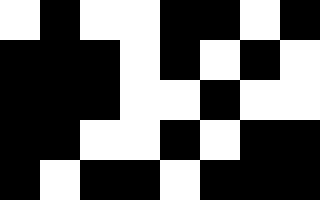[["white", "black", "white", "white", "black", "black", "white", "black"], ["black", "black", "black", "white", "black", "white", "black", "white"], ["black", "black", "black", "white", "white", "black", "white", "white"], ["black", "black", "white", "white", "black", "white", "black", "black"], ["black", "white", "black", "black", "white", "black", "black", "black"]]